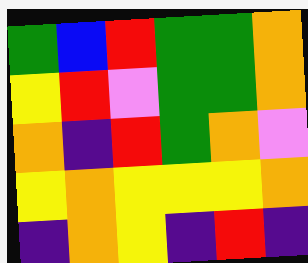[["green", "blue", "red", "green", "green", "orange"], ["yellow", "red", "violet", "green", "green", "orange"], ["orange", "indigo", "red", "green", "orange", "violet"], ["yellow", "orange", "yellow", "yellow", "yellow", "orange"], ["indigo", "orange", "yellow", "indigo", "red", "indigo"]]